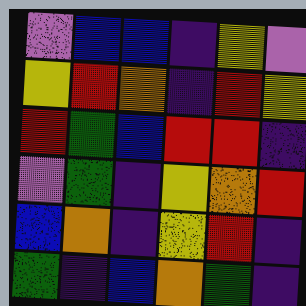[["violet", "blue", "blue", "indigo", "yellow", "violet"], ["yellow", "red", "orange", "indigo", "red", "yellow"], ["red", "green", "blue", "red", "red", "indigo"], ["violet", "green", "indigo", "yellow", "orange", "red"], ["blue", "orange", "indigo", "yellow", "red", "indigo"], ["green", "indigo", "blue", "orange", "green", "indigo"]]